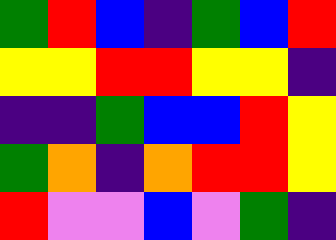[["green", "red", "blue", "indigo", "green", "blue", "red"], ["yellow", "yellow", "red", "red", "yellow", "yellow", "indigo"], ["indigo", "indigo", "green", "blue", "blue", "red", "yellow"], ["green", "orange", "indigo", "orange", "red", "red", "yellow"], ["red", "violet", "violet", "blue", "violet", "green", "indigo"]]